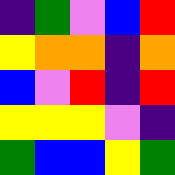[["indigo", "green", "violet", "blue", "red"], ["yellow", "orange", "orange", "indigo", "orange"], ["blue", "violet", "red", "indigo", "red"], ["yellow", "yellow", "yellow", "violet", "indigo"], ["green", "blue", "blue", "yellow", "green"]]